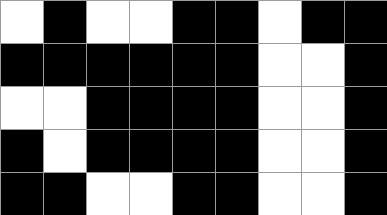[["white", "black", "white", "white", "black", "black", "white", "black", "black"], ["black", "black", "black", "black", "black", "black", "white", "white", "black"], ["white", "white", "black", "black", "black", "black", "white", "white", "black"], ["black", "white", "black", "black", "black", "black", "white", "white", "black"], ["black", "black", "white", "white", "black", "black", "white", "white", "black"]]